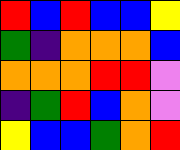[["red", "blue", "red", "blue", "blue", "yellow"], ["green", "indigo", "orange", "orange", "orange", "blue"], ["orange", "orange", "orange", "red", "red", "violet"], ["indigo", "green", "red", "blue", "orange", "violet"], ["yellow", "blue", "blue", "green", "orange", "red"]]